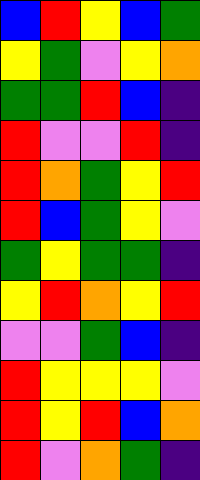[["blue", "red", "yellow", "blue", "green"], ["yellow", "green", "violet", "yellow", "orange"], ["green", "green", "red", "blue", "indigo"], ["red", "violet", "violet", "red", "indigo"], ["red", "orange", "green", "yellow", "red"], ["red", "blue", "green", "yellow", "violet"], ["green", "yellow", "green", "green", "indigo"], ["yellow", "red", "orange", "yellow", "red"], ["violet", "violet", "green", "blue", "indigo"], ["red", "yellow", "yellow", "yellow", "violet"], ["red", "yellow", "red", "blue", "orange"], ["red", "violet", "orange", "green", "indigo"]]